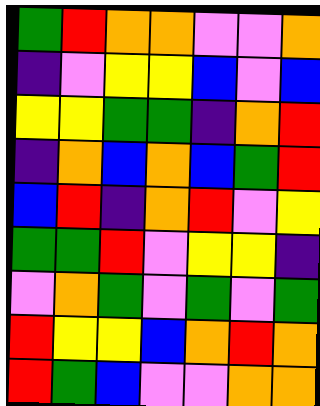[["green", "red", "orange", "orange", "violet", "violet", "orange"], ["indigo", "violet", "yellow", "yellow", "blue", "violet", "blue"], ["yellow", "yellow", "green", "green", "indigo", "orange", "red"], ["indigo", "orange", "blue", "orange", "blue", "green", "red"], ["blue", "red", "indigo", "orange", "red", "violet", "yellow"], ["green", "green", "red", "violet", "yellow", "yellow", "indigo"], ["violet", "orange", "green", "violet", "green", "violet", "green"], ["red", "yellow", "yellow", "blue", "orange", "red", "orange"], ["red", "green", "blue", "violet", "violet", "orange", "orange"]]